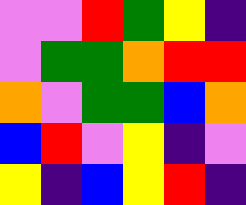[["violet", "violet", "red", "green", "yellow", "indigo"], ["violet", "green", "green", "orange", "red", "red"], ["orange", "violet", "green", "green", "blue", "orange"], ["blue", "red", "violet", "yellow", "indigo", "violet"], ["yellow", "indigo", "blue", "yellow", "red", "indigo"]]